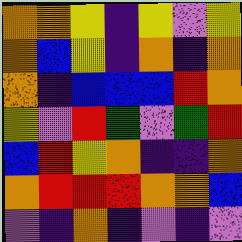[["orange", "orange", "yellow", "indigo", "yellow", "violet", "yellow"], ["orange", "blue", "yellow", "indigo", "orange", "indigo", "orange"], ["orange", "indigo", "blue", "blue", "blue", "red", "orange"], ["yellow", "violet", "red", "green", "violet", "green", "red"], ["blue", "red", "yellow", "orange", "indigo", "indigo", "orange"], ["orange", "red", "red", "red", "orange", "orange", "blue"], ["violet", "indigo", "orange", "indigo", "violet", "indigo", "violet"]]